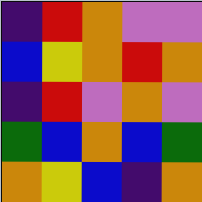[["indigo", "red", "orange", "violet", "violet"], ["blue", "yellow", "orange", "red", "orange"], ["indigo", "red", "violet", "orange", "violet"], ["green", "blue", "orange", "blue", "green"], ["orange", "yellow", "blue", "indigo", "orange"]]